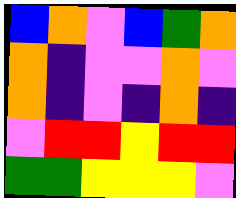[["blue", "orange", "violet", "blue", "green", "orange"], ["orange", "indigo", "violet", "violet", "orange", "violet"], ["orange", "indigo", "violet", "indigo", "orange", "indigo"], ["violet", "red", "red", "yellow", "red", "red"], ["green", "green", "yellow", "yellow", "yellow", "violet"]]